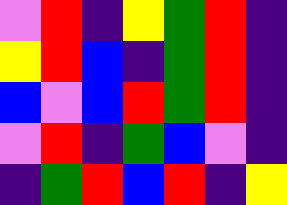[["violet", "red", "indigo", "yellow", "green", "red", "indigo"], ["yellow", "red", "blue", "indigo", "green", "red", "indigo"], ["blue", "violet", "blue", "red", "green", "red", "indigo"], ["violet", "red", "indigo", "green", "blue", "violet", "indigo"], ["indigo", "green", "red", "blue", "red", "indigo", "yellow"]]